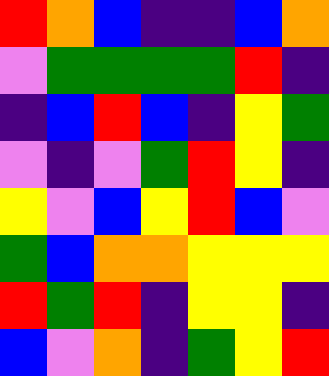[["red", "orange", "blue", "indigo", "indigo", "blue", "orange"], ["violet", "green", "green", "green", "green", "red", "indigo"], ["indigo", "blue", "red", "blue", "indigo", "yellow", "green"], ["violet", "indigo", "violet", "green", "red", "yellow", "indigo"], ["yellow", "violet", "blue", "yellow", "red", "blue", "violet"], ["green", "blue", "orange", "orange", "yellow", "yellow", "yellow"], ["red", "green", "red", "indigo", "yellow", "yellow", "indigo"], ["blue", "violet", "orange", "indigo", "green", "yellow", "red"]]